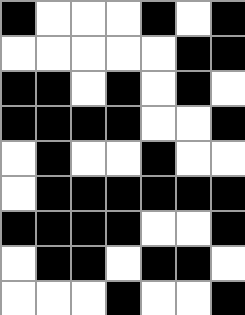[["black", "white", "white", "white", "black", "white", "black"], ["white", "white", "white", "white", "white", "black", "black"], ["black", "black", "white", "black", "white", "black", "white"], ["black", "black", "black", "black", "white", "white", "black"], ["white", "black", "white", "white", "black", "white", "white"], ["white", "black", "black", "black", "black", "black", "black"], ["black", "black", "black", "black", "white", "white", "black"], ["white", "black", "black", "white", "black", "black", "white"], ["white", "white", "white", "black", "white", "white", "black"]]